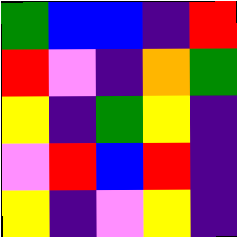[["green", "blue", "blue", "indigo", "red"], ["red", "violet", "indigo", "orange", "green"], ["yellow", "indigo", "green", "yellow", "indigo"], ["violet", "red", "blue", "red", "indigo"], ["yellow", "indigo", "violet", "yellow", "indigo"]]